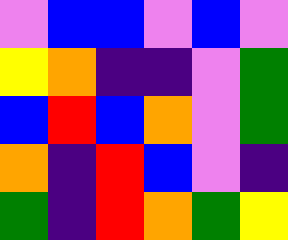[["violet", "blue", "blue", "violet", "blue", "violet"], ["yellow", "orange", "indigo", "indigo", "violet", "green"], ["blue", "red", "blue", "orange", "violet", "green"], ["orange", "indigo", "red", "blue", "violet", "indigo"], ["green", "indigo", "red", "orange", "green", "yellow"]]